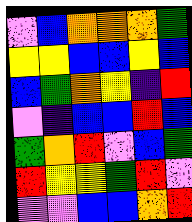[["violet", "blue", "orange", "orange", "orange", "green"], ["yellow", "yellow", "blue", "blue", "yellow", "blue"], ["blue", "green", "orange", "yellow", "indigo", "red"], ["violet", "indigo", "blue", "blue", "red", "blue"], ["green", "orange", "red", "violet", "blue", "green"], ["red", "yellow", "yellow", "green", "red", "violet"], ["violet", "violet", "blue", "blue", "orange", "red"]]